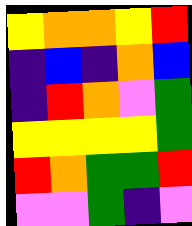[["yellow", "orange", "orange", "yellow", "red"], ["indigo", "blue", "indigo", "orange", "blue"], ["indigo", "red", "orange", "violet", "green"], ["yellow", "yellow", "yellow", "yellow", "green"], ["red", "orange", "green", "green", "red"], ["violet", "violet", "green", "indigo", "violet"]]